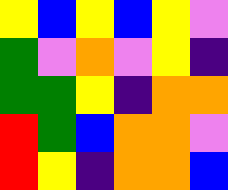[["yellow", "blue", "yellow", "blue", "yellow", "violet"], ["green", "violet", "orange", "violet", "yellow", "indigo"], ["green", "green", "yellow", "indigo", "orange", "orange"], ["red", "green", "blue", "orange", "orange", "violet"], ["red", "yellow", "indigo", "orange", "orange", "blue"]]